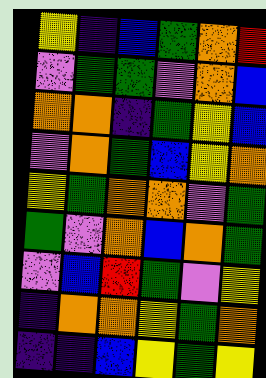[["yellow", "indigo", "blue", "green", "orange", "red"], ["violet", "green", "green", "violet", "orange", "blue"], ["orange", "orange", "indigo", "green", "yellow", "blue"], ["violet", "orange", "green", "blue", "yellow", "orange"], ["yellow", "green", "orange", "orange", "violet", "green"], ["green", "violet", "orange", "blue", "orange", "green"], ["violet", "blue", "red", "green", "violet", "yellow"], ["indigo", "orange", "orange", "yellow", "green", "orange"], ["indigo", "indigo", "blue", "yellow", "green", "yellow"]]